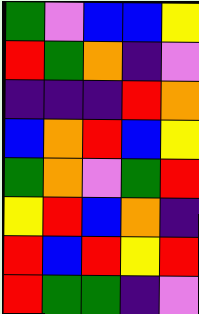[["green", "violet", "blue", "blue", "yellow"], ["red", "green", "orange", "indigo", "violet"], ["indigo", "indigo", "indigo", "red", "orange"], ["blue", "orange", "red", "blue", "yellow"], ["green", "orange", "violet", "green", "red"], ["yellow", "red", "blue", "orange", "indigo"], ["red", "blue", "red", "yellow", "red"], ["red", "green", "green", "indigo", "violet"]]